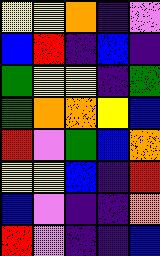[["yellow", "yellow", "orange", "indigo", "violet"], ["blue", "red", "indigo", "blue", "indigo"], ["green", "yellow", "yellow", "indigo", "green"], ["green", "orange", "orange", "yellow", "blue"], ["red", "violet", "green", "blue", "orange"], ["yellow", "yellow", "blue", "indigo", "red"], ["blue", "violet", "indigo", "indigo", "orange"], ["red", "violet", "indigo", "indigo", "blue"]]